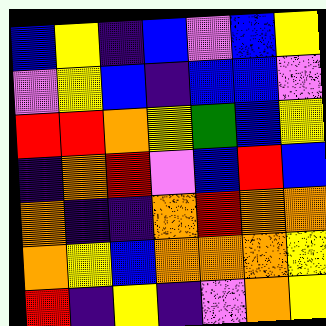[["blue", "yellow", "indigo", "blue", "violet", "blue", "yellow"], ["violet", "yellow", "blue", "indigo", "blue", "blue", "violet"], ["red", "red", "orange", "yellow", "green", "blue", "yellow"], ["indigo", "orange", "red", "violet", "blue", "red", "blue"], ["orange", "indigo", "indigo", "orange", "red", "orange", "orange"], ["orange", "yellow", "blue", "orange", "orange", "orange", "yellow"], ["red", "indigo", "yellow", "indigo", "violet", "orange", "yellow"]]